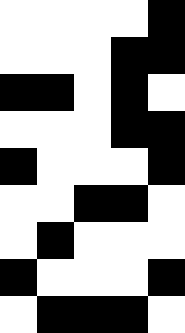[["white", "white", "white", "white", "black"], ["white", "white", "white", "black", "black"], ["black", "black", "white", "black", "white"], ["white", "white", "white", "black", "black"], ["black", "white", "white", "white", "black"], ["white", "white", "black", "black", "white"], ["white", "black", "white", "white", "white"], ["black", "white", "white", "white", "black"], ["white", "black", "black", "black", "white"]]